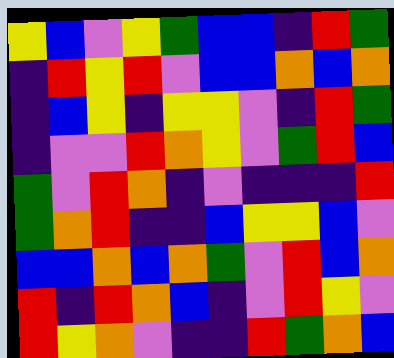[["yellow", "blue", "violet", "yellow", "green", "blue", "blue", "indigo", "red", "green"], ["indigo", "red", "yellow", "red", "violet", "blue", "blue", "orange", "blue", "orange"], ["indigo", "blue", "yellow", "indigo", "yellow", "yellow", "violet", "indigo", "red", "green"], ["indigo", "violet", "violet", "red", "orange", "yellow", "violet", "green", "red", "blue"], ["green", "violet", "red", "orange", "indigo", "violet", "indigo", "indigo", "indigo", "red"], ["green", "orange", "red", "indigo", "indigo", "blue", "yellow", "yellow", "blue", "violet"], ["blue", "blue", "orange", "blue", "orange", "green", "violet", "red", "blue", "orange"], ["red", "indigo", "red", "orange", "blue", "indigo", "violet", "red", "yellow", "violet"], ["red", "yellow", "orange", "violet", "indigo", "indigo", "red", "green", "orange", "blue"]]